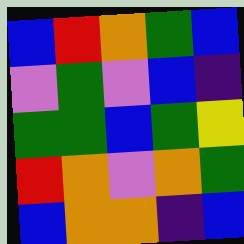[["blue", "red", "orange", "green", "blue"], ["violet", "green", "violet", "blue", "indigo"], ["green", "green", "blue", "green", "yellow"], ["red", "orange", "violet", "orange", "green"], ["blue", "orange", "orange", "indigo", "blue"]]